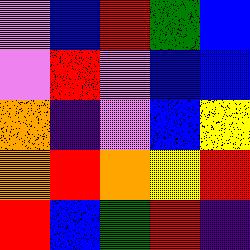[["violet", "blue", "red", "green", "blue"], ["violet", "red", "violet", "blue", "blue"], ["orange", "indigo", "violet", "blue", "yellow"], ["orange", "red", "orange", "yellow", "red"], ["red", "blue", "green", "red", "indigo"]]